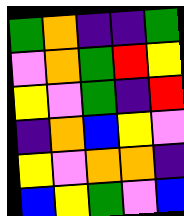[["green", "orange", "indigo", "indigo", "green"], ["violet", "orange", "green", "red", "yellow"], ["yellow", "violet", "green", "indigo", "red"], ["indigo", "orange", "blue", "yellow", "violet"], ["yellow", "violet", "orange", "orange", "indigo"], ["blue", "yellow", "green", "violet", "blue"]]